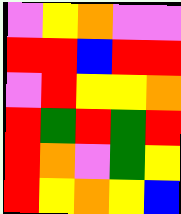[["violet", "yellow", "orange", "violet", "violet"], ["red", "red", "blue", "red", "red"], ["violet", "red", "yellow", "yellow", "orange"], ["red", "green", "red", "green", "red"], ["red", "orange", "violet", "green", "yellow"], ["red", "yellow", "orange", "yellow", "blue"]]